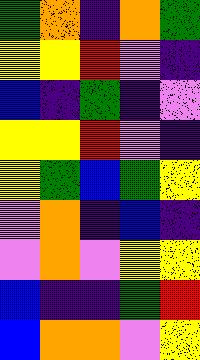[["green", "orange", "indigo", "orange", "green"], ["yellow", "yellow", "red", "violet", "indigo"], ["blue", "indigo", "green", "indigo", "violet"], ["yellow", "yellow", "red", "violet", "indigo"], ["yellow", "green", "blue", "green", "yellow"], ["violet", "orange", "indigo", "blue", "indigo"], ["violet", "orange", "violet", "yellow", "yellow"], ["blue", "indigo", "indigo", "green", "red"], ["blue", "orange", "orange", "violet", "yellow"]]